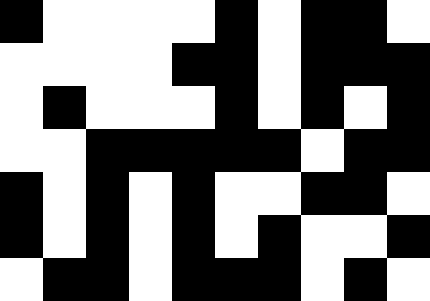[["black", "white", "white", "white", "white", "black", "white", "black", "black", "white"], ["white", "white", "white", "white", "black", "black", "white", "black", "black", "black"], ["white", "black", "white", "white", "white", "black", "white", "black", "white", "black"], ["white", "white", "black", "black", "black", "black", "black", "white", "black", "black"], ["black", "white", "black", "white", "black", "white", "white", "black", "black", "white"], ["black", "white", "black", "white", "black", "white", "black", "white", "white", "black"], ["white", "black", "black", "white", "black", "black", "black", "white", "black", "white"]]